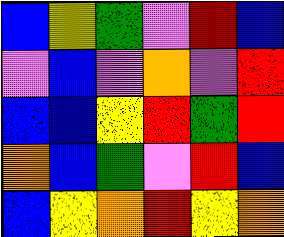[["blue", "yellow", "green", "violet", "red", "blue"], ["violet", "blue", "violet", "orange", "violet", "red"], ["blue", "blue", "yellow", "red", "green", "red"], ["orange", "blue", "green", "violet", "red", "blue"], ["blue", "yellow", "orange", "red", "yellow", "orange"]]